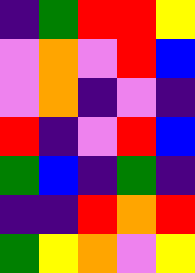[["indigo", "green", "red", "red", "yellow"], ["violet", "orange", "violet", "red", "blue"], ["violet", "orange", "indigo", "violet", "indigo"], ["red", "indigo", "violet", "red", "blue"], ["green", "blue", "indigo", "green", "indigo"], ["indigo", "indigo", "red", "orange", "red"], ["green", "yellow", "orange", "violet", "yellow"]]